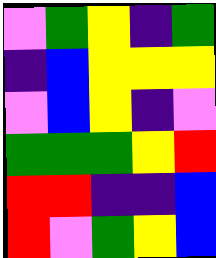[["violet", "green", "yellow", "indigo", "green"], ["indigo", "blue", "yellow", "yellow", "yellow"], ["violet", "blue", "yellow", "indigo", "violet"], ["green", "green", "green", "yellow", "red"], ["red", "red", "indigo", "indigo", "blue"], ["red", "violet", "green", "yellow", "blue"]]